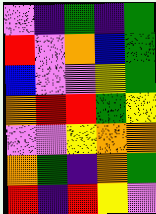[["violet", "indigo", "green", "indigo", "green"], ["red", "violet", "orange", "blue", "green"], ["blue", "violet", "violet", "yellow", "green"], ["orange", "red", "red", "green", "yellow"], ["violet", "violet", "yellow", "orange", "orange"], ["orange", "green", "indigo", "orange", "green"], ["red", "indigo", "red", "yellow", "violet"]]